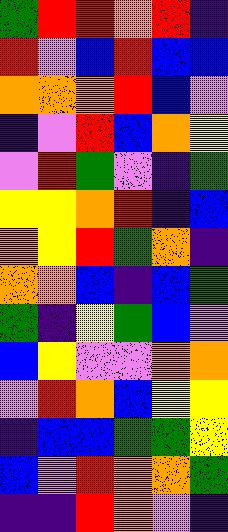[["green", "red", "red", "orange", "red", "indigo"], ["red", "violet", "blue", "red", "blue", "blue"], ["orange", "orange", "orange", "red", "blue", "violet"], ["indigo", "violet", "red", "blue", "orange", "yellow"], ["violet", "red", "green", "violet", "indigo", "green"], ["yellow", "yellow", "orange", "red", "indigo", "blue"], ["orange", "yellow", "red", "green", "orange", "indigo"], ["orange", "orange", "blue", "indigo", "blue", "green"], ["green", "indigo", "yellow", "green", "blue", "violet"], ["blue", "yellow", "violet", "violet", "orange", "orange"], ["violet", "red", "orange", "blue", "yellow", "yellow"], ["indigo", "blue", "blue", "green", "green", "yellow"], ["blue", "violet", "red", "orange", "orange", "green"], ["indigo", "indigo", "red", "orange", "violet", "indigo"]]